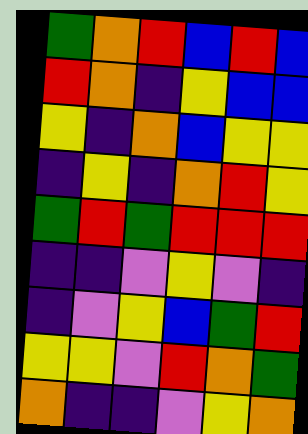[["green", "orange", "red", "blue", "red", "blue"], ["red", "orange", "indigo", "yellow", "blue", "blue"], ["yellow", "indigo", "orange", "blue", "yellow", "yellow"], ["indigo", "yellow", "indigo", "orange", "red", "yellow"], ["green", "red", "green", "red", "red", "red"], ["indigo", "indigo", "violet", "yellow", "violet", "indigo"], ["indigo", "violet", "yellow", "blue", "green", "red"], ["yellow", "yellow", "violet", "red", "orange", "green"], ["orange", "indigo", "indigo", "violet", "yellow", "orange"]]